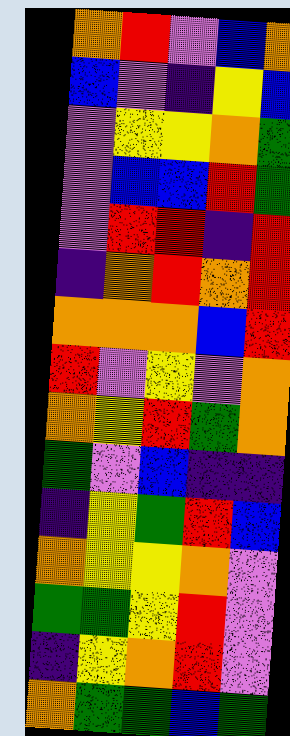[["orange", "red", "violet", "blue", "orange"], ["blue", "violet", "indigo", "yellow", "blue"], ["violet", "yellow", "yellow", "orange", "green"], ["violet", "blue", "blue", "red", "green"], ["violet", "red", "red", "indigo", "red"], ["indigo", "orange", "red", "orange", "red"], ["orange", "orange", "orange", "blue", "red"], ["red", "violet", "yellow", "violet", "orange"], ["orange", "yellow", "red", "green", "orange"], ["green", "violet", "blue", "indigo", "indigo"], ["indigo", "yellow", "green", "red", "blue"], ["orange", "yellow", "yellow", "orange", "violet"], ["green", "green", "yellow", "red", "violet"], ["indigo", "yellow", "orange", "red", "violet"], ["orange", "green", "green", "blue", "green"]]